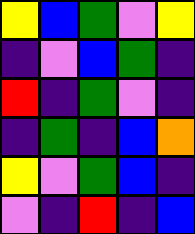[["yellow", "blue", "green", "violet", "yellow"], ["indigo", "violet", "blue", "green", "indigo"], ["red", "indigo", "green", "violet", "indigo"], ["indigo", "green", "indigo", "blue", "orange"], ["yellow", "violet", "green", "blue", "indigo"], ["violet", "indigo", "red", "indigo", "blue"]]